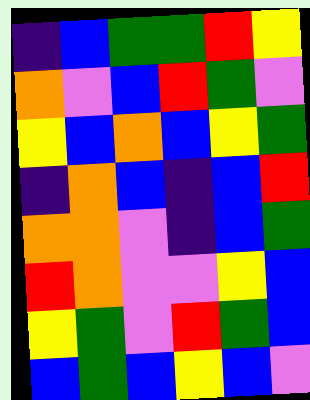[["indigo", "blue", "green", "green", "red", "yellow"], ["orange", "violet", "blue", "red", "green", "violet"], ["yellow", "blue", "orange", "blue", "yellow", "green"], ["indigo", "orange", "blue", "indigo", "blue", "red"], ["orange", "orange", "violet", "indigo", "blue", "green"], ["red", "orange", "violet", "violet", "yellow", "blue"], ["yellow", "green", "violet", "red", "green", "blue"], ["blue", "green", "blue", "yellow", "blue", "violet"]]